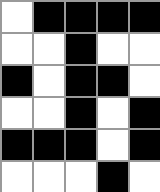[["white", "black", "black", "black", "black"], ["white", "white", "black", "white", "white"], ["black", "white", "black", "black", "white"], ["white", "white", "black", "white", "black"], ["black", "black", "black", "white", "black"], ["white", "white", "white", "black", "white"]]